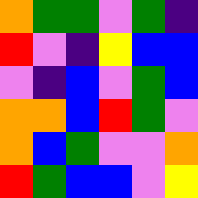[["orange", "green", "green", "violet", "green", "indigo"], ["red", "violet", "indigo", "yellow", "blue", "blue"], ["violet", "indigo", "blue", "violet", "green", "blue"], ["orange", "orange", "blue", "red", "green", "violet"], ["orange", "blue", "green", "violet", "violet", "orange"], ["red", "green", "blue", "blue", "violet", "yellow"]]